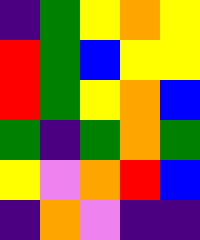[["indigo", "green", "yellow", "orange", "yellow"], ["red", "green", "blue", "yellow", "yellow"], ["red", "green", "yellow", "orange", "blue"], ["green", "indigo", "green", "orange", "green"], ["yellow", "violet", "orange", "red", "blue"], ["indigo", "orange", "violet", "indigo", "indigo"]]